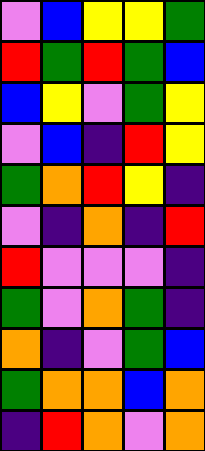[["violet", "blue", "yellow", "yellow", "green"], ["red", "green", "red", "green", "blue"], ["blue", "yellow", "violet", "green", "yellow"], ["violet", "blue", "indigo", "red", "yellow"], ["green", "orange", "red", "yellow", "indigo"], ["violet", "indigo", "orange", "indigo", "red"], ["red", "violet", "violet", "violet", "indigo"], ["green", "violet", "orange", "green", "indigo"], ["orange", "indigo", "violet", "green", "blue"], ["green", "orange", "orange", "blue", "orange"], ["indigo", "red", "orange", "violet", "orange"]]